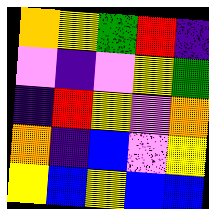[["orange", "yellow", "green", "red", "indigo"], ["violet", "indigo", "violet", "yellow", "green"], ["indigo", "red", "yellow", "violet", "orange"], ["orange", "indigo", "blue", "violet", "yellow"], ["yellow", "blue", "yellow", "blue", "blue"]]